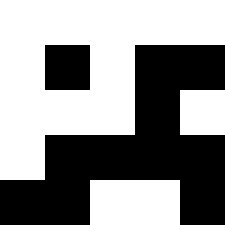[["white", "white", "white", "white", "white"], ["white", "black", "white", "black", "black"], ["white", "white", "white", "black", "white"], ["white", "black", "black", "black", "black"], ["black", "black", "white", "white", "black"]]